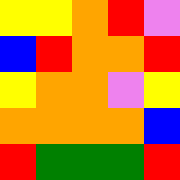[["yellow", "yellow", "orange", "red", "violet"], ["blue", "red", "orange", "orange", "red"], ["yellow", "orange", "orange", "violet", "yellow"], ["orange", "orange", "orange", "orange", "blue"], ["red", "green", "green", "green", "red"]]